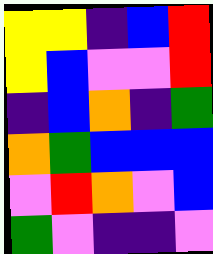[["yellow", "yellow", "indigo", "blue", "red"], ["yellow", "blue", "violet", "violet", "red"], ["indigo", "blue", "orange", "indigo", "green"], ["orange", "green", "blue", "blue", "blue"], ["violet", "red", "orange", "violet", "blue"], ["green", "violet", "indigo", "indigo", "violet"]]